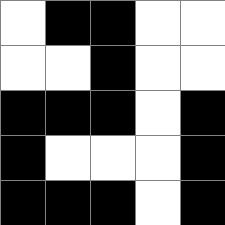[["white", "black", "black", "white", "white"], ["white", "white", "black", "white", "white"], ["black", "black", "black", "white", "black"], ["black", "white", "white", "white", "black"], ["black", "black", "black", "white", "black"]]